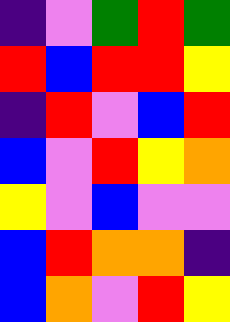[["indigo", "violet", "green", "red", "green"], ["red", "blue", "red", "red", "yellow"], ["indigo", "red", "violet", "blue", "red"], ["blue", "violet", "red", "yellow", "orange"], ["yellow", "violet", "blue", "violet", "violet"], ["blue", "red", "orange", "orange", "indigo"], ["blue", "orange", "violet", "red", "yellow"]]